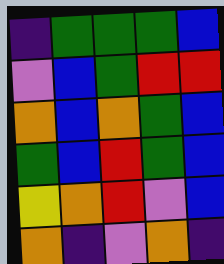[["indigo", "green", "green", "green", "blue"], ["violet", "blue", "green", "red", "red"], ["orange", "blue", "orange", "green", "blue"], ["green", "blue", "red", "green", "blue"], ["yellow", "orange", "red", "violet", "blue"], ["orange", "indigo", "violet", "orange", "indigo"]]